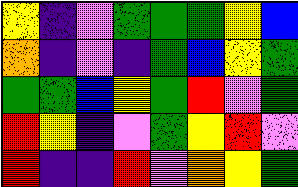[["yellow", "indigo", "violet", "green", "green", "green", "yellow", "blue"], ["orange", "indigo", "violet", "indigo", "green", "blue", "yellow", "green"], ["green", "green", "blue", "yellow", "green", "red", "violet", "green"], ["red", "yellow", "indigo", "violet", "green", "yellow", "red", "violet"], ["red", "indigo", "indigo", "red", "violet", "orange", "yellow", "green"]]